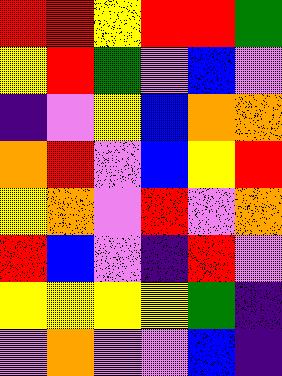[["red", "red", "yellow", "red", "red", "green"], ["yellow", "red", "green", "violet", "blue", "violet"], ["indigo", "violet", "yellow", "blue", "orange", "orange"], ["orange", "red", "violet", "blue", "yellow", "red"], ["yellow", "orange", "violet", "red", "violet", "orange"], ["red", "blue", "violet", "indigo", "red", "violet"], ["yellow", "yellow", "yellow", "yellow", "green", "indigo"], ["violet", "orange", "violet", "violet", "blue", "indigo"]]